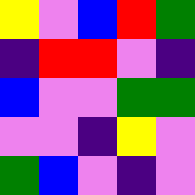[["yellow", "violet", "blue", "red", "green"], ["indigo", "red", "red", "violet", "indigo"], ["blue", "violet", "violet", "green", "green"], ["violet", "violet", "indigo", "yellow", "violet"], ["green", "blue", "violet", "indigo", "violet"]]